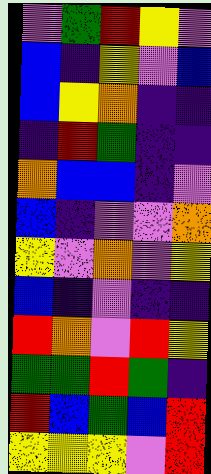[["violet", "green", "red", "yellow", "violet"], ["blue", "indigo", "yellow", "violet", "blue"], ["blue", "yellow", "orange", "indigo", "indigo"], ["indigo", "red", "green", "indigo", "indigo"], ["orange", "blue", "blue", "indigo", "violet"], ["blue", "indigo", "violet", "violet", "orange"], ["yellow", "violet", "orange", "violet", "yellow"], ["blue", "indigo", "violet", "indigo", "indigo"], ["red", "orange", "violet", "red", "yellow"], ["green", "green", "red", "green", "indigo"], ["red", "blue", "green", "blue", "red"], ["yellow", "yellow", "yellow", "violet", "red"]]